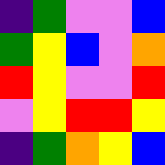[["indigo", "green", "violet", "violet", "blue"], ["green", "yellow", "blue", "violet", "orange"], ["red", "yellow", "violet", "violet", "red"], ["violet", "yellow", "red", "red", "yellow"], ["indigo", "green", "orange", "yellow", "blue"]]